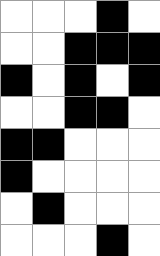[["white", "white", "white", "black", "white"], ["white", "white", "black", "black", "black"], ["black", "white", "black", "white", "black"], ["white", "white", "black", "black", "white"], ["black", "black", "white", "white", "white"], ["black", "white", "white", "white", "white"], ["white", "black", "white", "white", "white"], ["white", "white", "white", "black", "white"]]